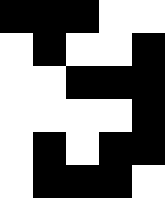[["black", "black", "black", "white", "white"], ["white", "black", "white", "white", "black"], ["white", "white", "black", "black", "black"], ["white", "white", "white", "white", "black"], ["white", "black", "white", "black", "black"], ["white", "black", "black", "black", "white"]]